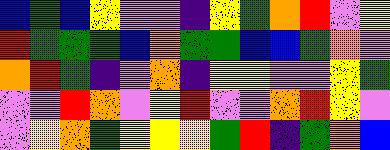[["blue", "green", "blue", "yellow", "violet", "violet", "indigo", "yellow", "green", "orange", "red", "violet", "yellow"], ["red", "green", "green", "green", "blue", "orange", "green", "green", "blue", "blue", "green", "orange", "violet"], ["orange", "red", "green", "indigo", "violet", "orange", "indigo", "yellow", "yellow", "violet", "violet", "yellow", "green"], ["violet", "violet", "red", "orange", "violet", "yellow", "red", "violet", "violet", "orange", "red", "yellow", "violet"], ["violet", "yellow", "orange", "green", "yellow", "yellow", "yellow", "green", "red", "indigo", "green", "orange", "blue"]]